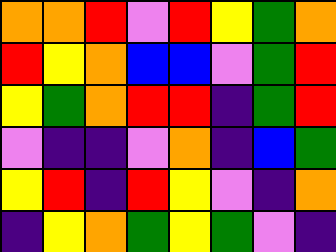[["orange", "orange", "red", "violet", "red", "yellow", "green", "orange"], ["red", "yellow", "orange", "blue", "blue", "violet", "green", "red"], ["yellow", "green", "orange", "red", "red", "indigo", "green", "red"], ["violet", "indigo", "indigo", "violet", "orange", "indigo", "blue", "green"], ["yellow", "red", "indigo", "red", "yellow", "violet", "indigo", "orange"], ["indigo", "yellow", "orange", "green", "yellow", "green", "violet", "indigo"]]